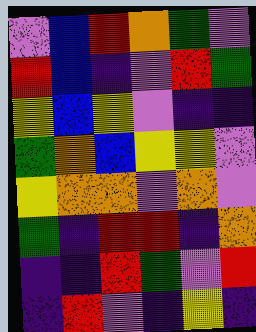[["violet", "blue", "red", "orange", "green", "violet"], ["red", "blue", "indigo", "violet", "red", "green"], ["yellow", "blue", "yellow", "violet", "indigo", "indigo"], ["green", "orange", "blue", "yellow", "yellow", "violet"], ["yellow", "orange", "orange", "violet", "orange", "violet"], ["green", "indigo", "red", "red", "indigo", "orange"], ["indigo", "indigo", "red", "green", "violet", "red"], ["indigo", "red", "violet", "indigo", "yellow", "indigo"]]